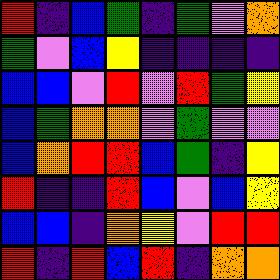[["red", "indigo", "blue", "green", "indigo", "green", "violet", "orange"], ["green", "violet", "blue", "yellow", "indigo", "indigo", "indigo", "indigo"], ["blue", "blue", "violet", "red", "violet", "red", "green", "yellow"], ["blue", "green", "orange", "orange", "violet", "green", "violet", "violet"], ["blue", "orange", "red", "red", "blue", "green", "indigo", "yellow"], ["red", "indigo", "indigo", "red", "blue", "violet", "blue", "yellow"], ["blue", "blue", "indigo", "orange", "yellow", "violet", "red", "red"], ["red", "indigo", "red", "blue", "red", "indigo", "orange", "orange"]]